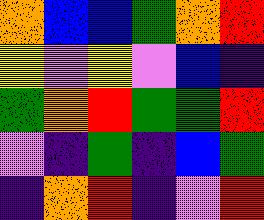[["orange", "blue", "blue", "green", "orange", "red"], ["yellow", "violet", "yellow", "violet", "blue", "indigo"], ["green", "orange", "red", "green", "green", "red"], ["violet", "indigo", "green", "indigo", "blue", "green"], ["indigo", "orange", "red", "indigo", "violet", "red"]]